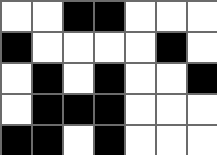[["white", "white", "black", "black", "white", "white", "white"], ["black", "white", "white", "white", "white", "black", "white"], ["white", "black", "white", "black", "white", "white", "black"], ["white", "black", "black", "black", "white", "white", "white"], ["black", "black", "white", "black", "white", "white", "white"]]